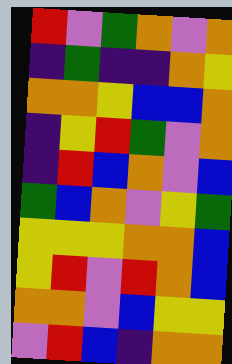[["red", "violet", "green", "orange", "violet", "orange"], ["indigo", "green", "indigo", "indigo", "orange", "yellow"], ["orange", "orange", "yellow", "blue", "blue", "orange"], ["indigo", "yellow", "red", "green", "violet", "orange"], ["indigo", "red", "blue", "orange", "violet", "blue"], ["green", "blue", "orange", "violet", "yellow", "green"], ["yellow", "yellow", "yellow", "orange", "orange", "blue"], ["yellow", "red", "violet", "red", "orange", "blue"], ["orange", "orange", "violet", "blue", "yellow", "yellow"], ["violet", "red", "blue", "indigo", "orange", "orange"]]